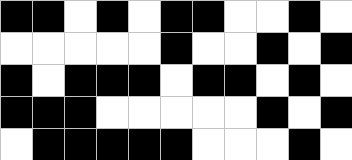[["black", "black", "white", "black", "white", "black", "black", "white", "white", "black", "white"], ["white", "white", "white", "white", "white", "black", "white", "white", "black", "white", "black"], ["black", "white", "black", "black", "black", "white", "black", "black", "white", "black", "white"], ["black", "black", "black", "white", "white", "white", "white", "white", "black", "white", "black"], ["white", "black", "black", "black", "black", "black", "white", "white", "white", "black", "white"]]